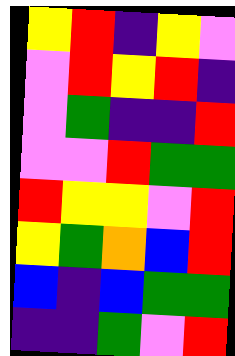[["yellow", "red", "indigo", "yellow", "violet"], ["violet", "red", "yellow", "red", "indigo"], ["violet", "green", "indigo", "indigo", "red"], ["violet", "violet", "red", "green", "green"], ["red", "yellow", "yellow", "violet", "red"], ["yellow", "green", "orange", "blue", "red"], ["blue", "indigo", "blue", "green", "green"], ["indigo", "indigo", "green", "violet", "red"]]